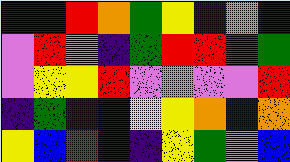[["indigo", "indigo", "red", "orange", "green", "yellow", "indigo", "orange", "indigo"], ["violet", "red", "violet", "indigo", "green", "red", "red", "red", "green"], ["violet", "yellow", "yellow", "red", "violet", "orange", "violet", "violet", "red"], ["indigo", "green", "indigo", "indigo", "yellow", "yellow", "orange", "blue", "orange"], ["yellow", "blue", "red", "indigo", "indigo", "yellow", "green", "violet", "blue"]]